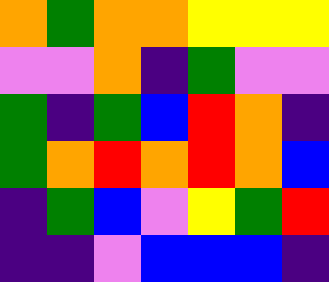[["orange", "green", "orange", "orange", "yellow", "yellow", "yellow"], ["violet", "violet", "orange", "indigo", "green", "violet", "violet"], ["green", "indigo", "green", "blue", "red", "orange", "indigo"], ["green", "orange", "red", "orange", "red", "orange", "blue"], ["indigo", "green", "blue", "violet", "yellow", "green", "red"], ["indigo", "indigo", "violet", "blue", "blue", "blue", "indigo"]]